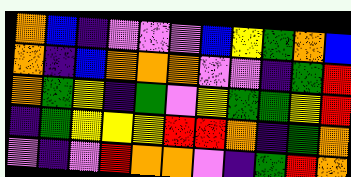[["orange", "blue", "indigo", "violet", "violet", "violet", "blue", "yellow", "green", "orange", "blue"], ["orange", "indigo", "blue", "orange", "orange", "orange", "violet", "violet", "indigo", "green", "red"], ["orange", "green", "yellow", "indigo", "green", "violet", "yellow", "green", "green", "yellow", "red"], ["indigo", "green", "yellow", "yellow", "yellow", "red", "red", "orange", "indigo", "green", "orange"], ["violet", "indigo", "violet", "red", "orange", "orange", "violet", "indigo", "green", "red", "orange"]]